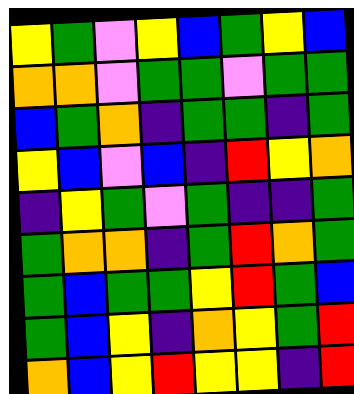[["yellow", "green", "violet", "yellow", "blue", "green", "yellow", "blue"], ["orange", "orange", "violet", "green", "green", "violet", "green", "green"], ["blue", "green", "orange", "indigo", "green", "green", "indigo", "green"], ["yellow", "blue", "violet", "blue", "indigo", "red", "yellow", "orange"], ["indigo", "yellow", "green", "violet", "green", "indigo", "indigo", "green"], ["green", "orange", "orange", "indigo", "green", "red", "orange", "green"], ["green", "blue", "green", "green", "yellow", "red", "green", "blue"], ["green", "blue", "yellow", "indigo", "orange", "yellow", "green", "red"], ["orange", "blue", "yellow", "red", "yellow", "yellow", "indigo", "red"]]